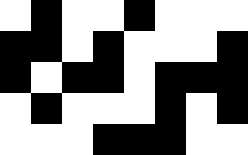[["white", "black", "white", "white", "black", "white", "white", "white"], ["black", "black", "white", "black", "white", "white", "white", "black"], ["black", "white", "black", "black", "white", "black", "black", "black"], ["white", "black", "white", "white", "white", "black", "white", "black"], ["white", "white", "white", "black", "black", "black", "white", "white"]]